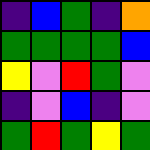[["indigo", "blue", "green", "indigo", "orange"], ["green", "green", "green", "green", "blue"], ["yellow", "violet", "red", "green", "violet"], ["indigo", "violet", "blue", "indigo", "violet"], ["green", "red", "green", "yellow", "green"]]